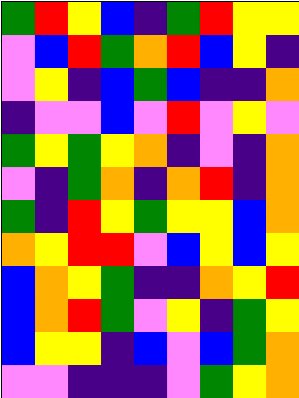[["green", "red", "yellow", "blue", "indigo", "green", "red", "yellow", "yellow"], ["violet", "blue", "red", "green", "orange", "red", "blue", "yellow", "indigo"], ["violet", "yellow", "indigo", "blue", "green", "blue", "indigo", "indigo", "orange"], ["indigo", "violet", "violet", "blue", "violet", "red", "violet", "yellow", "violet"], ["green", "yellow", "green", "yellow", "orange", "indigo", "violet", "indigo", "orange"], ["violet", "indigo", "green", "orange", "indigo", "orange", "red", "indigo", "orange"], ["green", "indigo", "red", "yellow", "green", "yellow", "yellow", "blue", "orange"], ["orange", "yellow", "red", "red", "violet", "blue", "yellow", "blue", "yellow"], ["blue", "orange", "yellow", "green", "indigo", "indigo", "orange", "yellow", "red"], ["blue", "orange", "red", "green", "violet", "yellow", "indigo", "green", "yellow"], ["blue", "yellow", "yellow", "indigo", "blue", "violet", "blue", "green", "orange"], ["violet", "violet", "indigo", "indigo", "indigo", "violet", "green", "yellow", "orange"]]